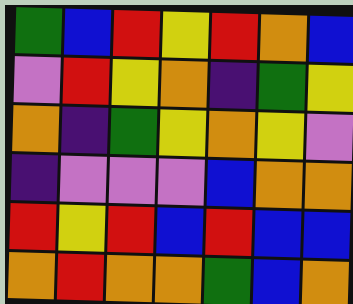[["green", "blue", "red", "yellow", "red", "orange", "blue"], ["violet", "red", "yellow", "orange", "indigo", "green", "yellow"], ["orange", "indigo", "green", "yellow", "orange", "yellow", "violet"], ["indigo", "violet", "violet", "violet", "blue", "orange", "orange"], ["red", "yellow", "red", "blue", "red", "blue", "blue"], ["orange", "red", "orange", "orange", "green", "blue", "orange"]]